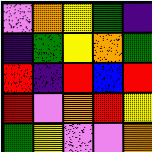[["violet", "orange", "yellow", "green", "indigo"], ["indigo", "green", "yellow", "orange", "green"], ["red", "indigo", "red", "blue", "red"], ["red", "violet", "orange", "red", "yellow"], ["green", "yellow", "violet", "violet", "orange"]]